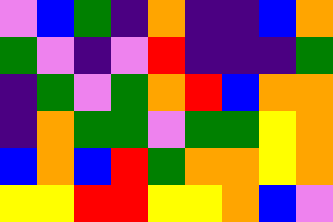[["violet", "blue", "green", "indigo", "orange", "indigo", "indigo", "blue", "orange"], ["green", "violet", "indigo", "violet", "red", "indigo", "indigo", "indigo", "green"], ["indigo", "green", "violet", "green", "orange", "red", "blue", "orange", "orange"], ["indigo", "orange", "green", "green", "violet", "green", "green", "yellow", "orange"], ["blue", "orange", "blue", "red", "green", "orange", "orange", "yellow", "orange"], ["yellow", "yellow", "red", "red", "yellow", "yellow", "orange", "blue", "violet"]]